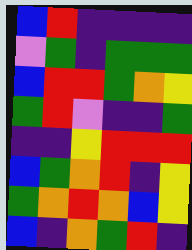[["blue", "red", "indigo", "indigo", "indigo", "indigo"], ["violet", "green", "indigo", "green", "green", "green"], ["blue", "red", "red", "green", "orange", "yellow"], ["green", "red", "violet", "indigo", "indigo", "green"], ["indigo", "indigo", "yellow", "red", "red", "red"], ["blue", "green", "orange", "red", "indigo", "yellow"], ["green", "orange", "red", "orange", "blue", "yellow"], ["blue", "indigo", "orange", "green", "red", "indigo"]]